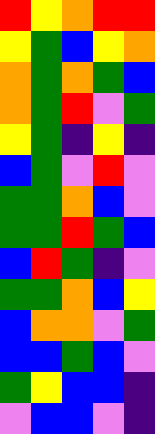[["red", "yellow", "orange", "red", "red"], ["yellow", "green", "blue", "yellow", "orange"], ["orange", "green", "orange", "green", "blue"], ["orange", "green", "red", "violet", "green"], ["yellow", "green", "indigo", "yellow", "indigo"], ["blue", "green", "violet", "red", "violet"], ["green", "green", "orange", "blue", "violet"], ["green", "green", "red", "green", "blue"], ["blue", "red", "green", "indigo", "violet"], ["green", "green", "orange", "blue", "yellow"], ["blue", "orange", "orange", "violet", "green"], ["blue", "blue", "green", "blue", "violet"], ["green", "yellow", "blue", "blue", "indigo"], ["violet", "blue", "blue", "violet", "indigo"]]